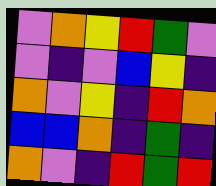[["violet", "orange", "yellow", "red", "green", "violet"], ["violet", "indigo", "violet", "blue", "yellow", "indigo"], ["orange", "violet", "yellow", "indigo", "red", "orange"], ["blue", "blue", "orange", "indigo", "green", "indigo"], ["orange", "violet", "indigo", "red", "green", "red"]]